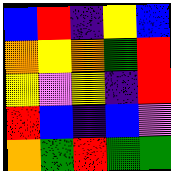[["blue", "red", "indigo", "yellow", "blue"], ["orange", "yellow", "orange", "green", "red"], ["yellow", "violet", "yellow", "indigo", "red"], ["red", "blue", "indigo", "blue", "violet"], ["orange", "green", "red", "green", "green"]]